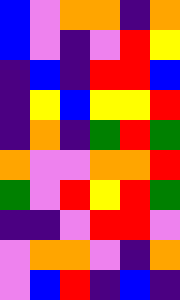[["blue", "violet", "orange", "orange", "indigo", "orange"], ["blue", "violet", "indigo", "violet", "red", "yellow"], ["indigo", "blue", "indigo", "red", "red", "blue"], ["indigo", "yellow", "blue", "yellow", "yellow", "red"], ["indigo", "orange", "indigo", "green", "red", "green"], ["orange", "violet", "violet", "orange", "orange", "red"], ["green", "violet", "red", "yellow", "red", "green"], ["indigo", "indigo", "violet", "red", "red", "violet"], ["violet", "orange", "orange", "violet", "indigo", "orange"], ["violet", "blue", "red", "indigo", "blue", "indigo"]]